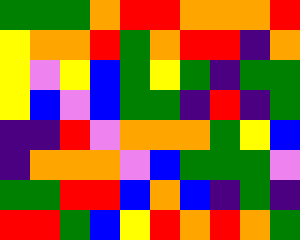[["green", "green", "green", "orange", "red", "red", "orange", "orange", "orange", "red"], ["yellow", "orange", "orange", "red", "green", "orange", "red", "red", "indigo", "orange"], ["yellow", "violet", "yellow", "blue", "green", "yellow", "green", "indigo", "green", "green"], ["yellow", "blue", "violet", "blue", "green", "green", "indigo", "red", "indigo", "green"], ["indigo", "indigo", "red", "violet", "orange", "orange", "orange", "green", "yellow", "blue"], ["indigo", "orange", "orange", "orange", "violet", "blue", "green", "green", "green", "violet"], ["green", "green", "red", "red", "blue", "orange", "blue", "indigo", "green", "indigo"], ["red", "red", "green", "blue", "yellow", "red", "orange", "red", "orange", "green"]]